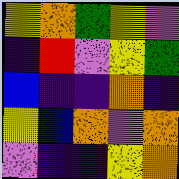[["yellow", "orange", "green", "yellow", "violet"], ["indigo", "red", "violet", "yellow", "green"], ["blue", "indigo", "indigo", "orange", "indigo"], ["yellow", "blue", "orange", "violet", "orange"], ["violet", "indigo", "indigo", "yellow", "orange"]]